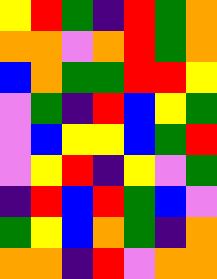[["yellow", "red", "green", "indigo", "red", "green", "orange"], ["orange", "orange", "violet", "orange", "red", "green", "orange"], ["blue", "orange", "green", "green", "red", "red", "yellow"], ["violet", "green", "indigo", "red", "blue", "yellow", "green"], ["violet", "blue", "yellow", "yellow", "blue", "green", "red"], ["violet", "yellow", "red", "indigo", "yellow", "violet", "green"], ["indigo", "red", "blue", "red", "green", "blue", "violet"], ["green", "yellow", "blue", "orange", "green", "indigo", "orange"], ["orange", "orange", "indigo", "red", "violet", "orange", "orange"]]